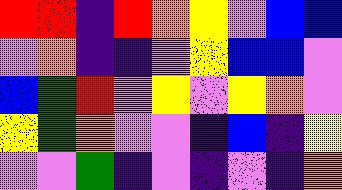[["red", "red", "indigo", "red", "orange", "yellow", "violet", "blue", "blue"], ["violet", "orange", "indigo", "indigo", "violet", "yellow", "blue", "blue", "violet"], ["blue", "green", "red", "violet", "yellow", "violet", "yellow", "orange", "violet"], ["yellow", "green", "orange", "violet", "violet", "indigo", "blue", "indigo", "yellow"], ["violet", "violet", "green", "indigo", "violet", "indigo", "violet", "indigo", "orange"]]